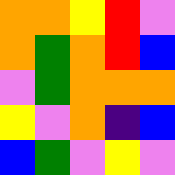[["orange", "orange", "yellow", "red", "violet"], ["orange", "green", "orange", "red", "blue"], ["violet", "green", "orange", "orange", "orange"], ["yellow", "violet", "orange", "indigo", "blue"], ["blue", "green", "violet", "yellow", "violet"]]